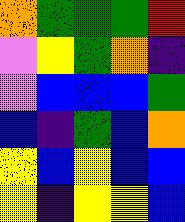[["orange", "green", "green", "green", "red"], ["violet", "yellow", "green", "orange", "indigo"], ["violet", "blue", "blue", "blue", "green"], ["blue", "indigo", "green", "blue", "orange"], ["yellow", "blue", "yellow", "blue", "blue"], ["yellow", "indigo", "yellow", "yellow", "blue"]]